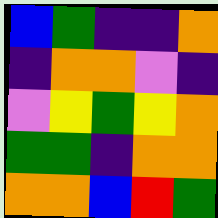[["blue", "green", "indigo", "indigo", "orange"], ["indigo", "orange", "orange", "violet", "indigo"], ["violet", "yellow", "green", "yellow", "orange"], ["green", "green", "indigo", "orange", "orange"], ["orange", "orange", "blue", "red", "green"]]